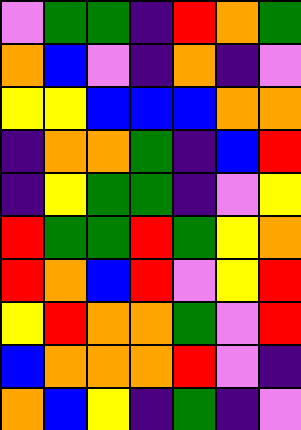[["violet", "green", "green", "indigo", "red", "orange", "green"], ["orange", "blue", "violet", "indigo", "orange", "indigo", "violet"], ["yellow", "yellow", "blue", "blue", "blue", "orange", "orange"], ["indigo", "orange", "orange", "green", "indigo", "blue", "red"], ["indigo", "yellow", "green", "green", "indigo", "violet", "yellow"], ["red", "green", "green", "red", "green", "yellow", "orange"], ["red", "orange", "blue", "red", "violet", "yellow", "red"], ["yellow", "red", "orange", "orange", "green", "violet", "red"], ["blue", "orange", "orange", "orange", "red", "violet", "indigo"], ["orange", "blue", "yellow", "indigo", "green", "indigo", "violet"]]